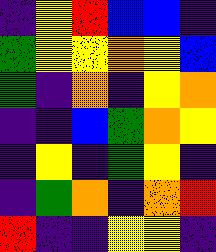[["indigo", "yellow", "red", "blue", "blue", "indigo"], ["green", "yellow", "yellow", "orange", "yellow", "blue"], ["green", "indigo", "orange", "indigo", "yellow", "orange"], ["indigo", "indigo", "blue", "green", "orange", "yellow"], ["indigo", "yellow", "indigo", "green", "yellow", "indigo"], ["indigo", "green", "orange", "indigo", "orange", "red"], ["red", "indigo", "indigo", "yellow", "yellow", "indigo"]]